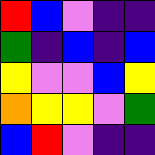[["red", "blue", "violet", "indigo", "indigo"], ["green", "indigo", "blue", "indigo", "blue"], ["yellow", "violet", "violet", "blue", "yellow"], ["orange", "yellow", "yellow", "violet", "green"], ["blue", "red", "violet", "indigo", "indigo"]]